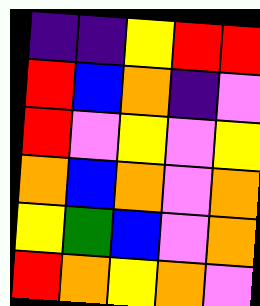[["indigo", "indigo", "yellow", "red", "red"], ["red", "blue", "orange", "indigo", "violet"], ["red", "violet", "yellow", "violet", "yellow"], ["orange", "blue", "orange", "violet", "orange"], ["yellow", "green", "blue", "violet", "orange"], ["red", "orange", "yellow", "orange", "violet"]]